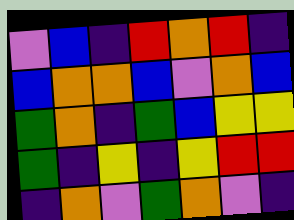[["violet", "blue", "indigo", "red", "orange", "red", "indigo"], ["blue", "orange", "orange", "blue", "violet", "orange", "blue"], ["green", "orange", "indigo", "green", "blue", "yellow", "yellow"], ["green", "indigo", "yellow", "indigo", "yellow", "red", "red"], ["indigo", "orange", "violet", "green", "orange", "violet", "indigo"]]